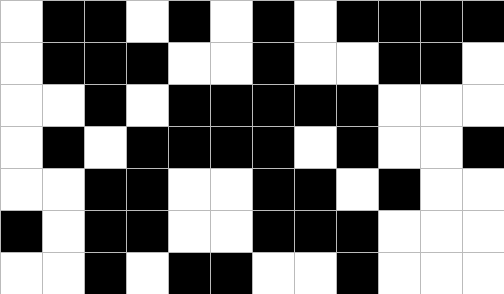[["white", "black", "black", "white", "black", "white", "black", "white", "black", "black", "black", "black"], ["white", "black", "black", "black", "white", "white", "black", "white", "white", "black", "black", "white"], ["white", "white", "black", "white", "black", "black", "black", "black", "black", "white", "white", "white"], ["white", "black", "white", "black", "black", "black", "black", "white", "black", "white", "white", "black"], ["white", "white", "black", "black", "white", "white", "black", "black", "white", "black", "white", "white"], ["black", "white", "black", "black", "white", "white", "black", "black", "black", "white", "white", "white"], ["white", "white", "black", "white", "black", "black", "white", "white", "black", "white", "white", "white"]]